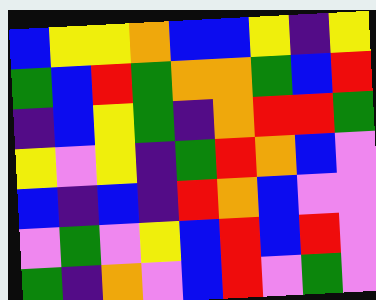[["blue", "yellow", "yellow", "orange", "blue", "blue", "yellow", "indigo", "yellow"], ["green", "blue", "red", "green", "orange", "orange", "green", "blue", "red"], ["indigo", "blue", "yellow", "green", "indigo", "orange", "red", "red", "green"], ["yellow", "violet", "yellow", "indigo", "green", "red", "orange", "blue", "violet"], ["blue", "indigo", "blue", "indigo", "red", "orange", "blue", "violet", "violet"], ["violet", "green", "violet", "yellow", "blue", "red", "blue", "red", "violet"], ["green", "indigo", "orange", "violet", "blue", "red", "violet", "green", "violet"]]